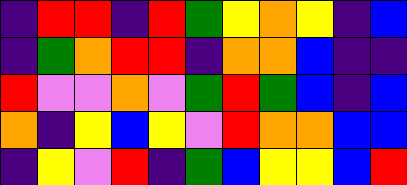[["indigo", "red", "red", "indigo", "red", "green", "yellow", "orange", "yellow", "indigo", "blue"], ["indigo", "green", "orange", "red", "red", "indigo", "orange", "orange", "blue", "indigo", "indigo"], ["red", "violet", "violet", "orange", "violet", "green", "red", "green", "blue", "indigo", "blue"], ["orange", "indigo", "yellow", "blue", "yellow", "violet", "red", "orange", "orange", "blue", "blue"], ["indigo", "yellow", "violet", "red", "indigo", "green", "blue", "yellow", "yellow", "blue", "red"]]